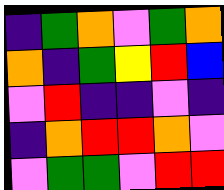[["indigo", "green", "orange", "violet", "green", "orange"], ["orange", "indigo", "green", "yellow", "red", "blue"], ["violet", "red", "indigo", "indigo", "violet", "indigo"], ["indigo", "orange", "red", "red", "orange", "violet"], ["violet", "green", "green", "violet", "red", "red"]]